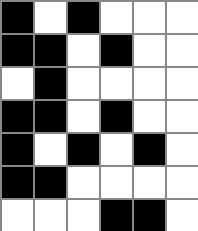[["black", "white", "black", "white", "white", "white"], ["black", "black", "white", "black", "white", "white"], ["white", "black", "white", "white", "white", "white"], ["black", "black", "white", "black", "white", "white"], ["black", "white", "black", "white", "black", "white"], ["black", "black", "white", "white", "white", "white"], ["white", "white", "white", "black", "black", "white"]]